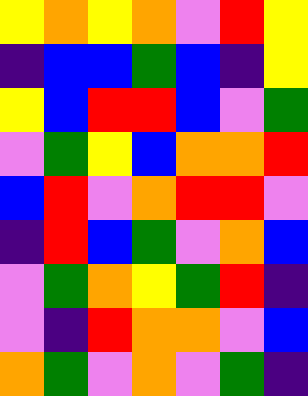[["yellow", "orange", "yellow", "orange", "violet", "red", "yellow"], ["indigo", "blue", "blue", "green", "blue", "indigo", "yellow"], ["yellow", "blue", "red", "red", "blue", "violet", "green"], ["violet", "green", "yellow", "blue", "orange", "orange", "red"], ["blue", "red", "violet", "orange", "red", "red", "violet"], ["indigo", "red", "blue", "green", "violet", "orange", "blue"], ["violet", "green", "orange", "yellow", "green", "red", "indigo"], ["violet", "indigo", "red", "orange", "orange", "violet", "blue"], ["orange", "green", "violet", "orange", "violet", "green", "indigo"]]